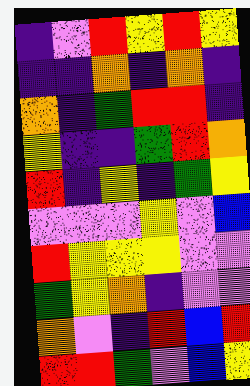[["indigo", "violet", "red", "yellow", "red", "yellow"], ["indigo", "indigo", "orange", "indigo", "orange", "indigo"], ["orange", "indigo", "green", "red", "red", "indigo"], ["yellow", "indigo", "indigo", "green", "red", "orange"], ["red", "indigo", "yellow", "indigo", "green", "yellow"], ["violet", "violet", "violet", "yellow", "violet", "blue"], ["red", "yellow", "yellow", "yellow", "violet", "violet"], ["green", "yellow", "orange", "indigo", "violet", "violet"], ["orange", "violet", "indigo", "red", "blue", "red"], ["red", "red", "green", "violet", "blue", "yellow"]]